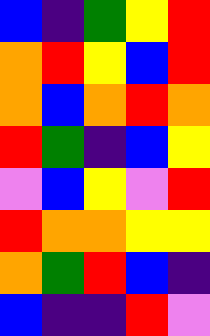[["blue", "indigo", "green", "yellow", "red"], ["orange", "red", "yellow", "blue", "red"], ["orange", "blue", "orange", "red", "orange"], ["red", "green", "indigo", "blue", "yellow"], ["violet", "blue", "yellow", "violet", "red"], ["red", "orange", "orange", "yellow", "yellow"], ["orange", "green", "red", "blue", "indigo"], ["blue", "indigo", "indigo", "red", "violet"]]